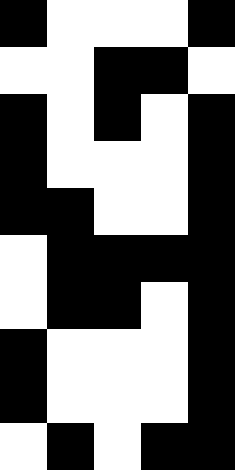[["black", "white", "white", "white", "black"], ["white", "white", "black", "black", "white"], ["black", "white", "black", "white", "black"], ["black", "white", "white", "white", "black"], ["black", "black", "white", "white", "black"], ["white", "black", "black", "black", "black"], ["white", "black", "black", "white", "black"], ["black", "white", "white", "white", "black"], ["black", "white", "white", "white", "black"], ["white", "black", "white", "black", "black"]]